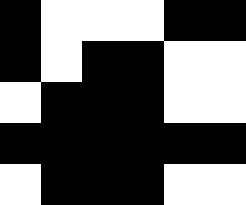[["black", "white", "white", "white", "black", "black"], ["black", "white", "black", "black", "white", "white"], ["white", "black", "black", "black", "white", "white"], ["black", "black", "black", "black", "black", "black"], ["white", "black", "black", "black", "white", "white"]]